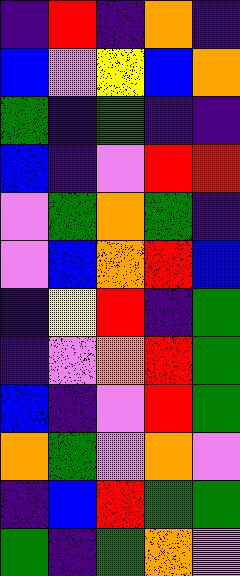[["indigo", "red", "indigo", "orange", "indigo"], ["blue", "violet", "yellow", "blue", "orange"], ["green", "indigo", "green", "indigo", "indigo"], ["blue", "indigo", "violet", "red", "red"], ["violet", "green", "orange", "green", "indigo"], ["violet", "blue", "orange", "red", "blue"], ["indigo", "yellow", "red", "indigo", "green"], ["indigo", "violet", "orange", "red", "green"], ["blue", "indigo", "violet", "red", "green"], ["orange", "green", "violet", "orange", "violet"], ["indigo", "blue", "red", "green", "green"], ["green", "indigo", "green", "orange", "violet"]]